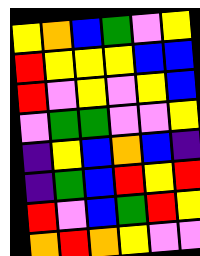[["yellow", "orange", "blue", "green", "violet", "yellow"], ["red", "yellow", "yellow", "yellow", "blue", "blue"], ["red", "violet", "yellow", "violet", "yellow", "blue"], ["violet", "green", "green", "violet", "violet", "yellow"], ["indigo", "yellow", "blue", "orange", "blue", "indigo"], ["indigo", "green", "blue", "red", "yellow", "red"], ["red", "violet", "blue", "green", "red", "yellow"], ["orange", "red", "orange", "yellow", "violet", "violet"]]